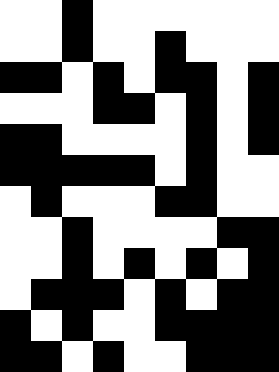[["white", "white", "black", "white", "white", "white", "white", "white", "white"], ["white", "white", "black", "white", "white", "black", "white", "white", "white"], ["black", "black", "white", "black", "white", "black", "black", "white", "black"], ["white", "white", "white", "black", "black", "white", "black", "white", "black"], ["black", "black", "white", "white", "white", "white", "black", "white", "black"], ["black", "black", "black", "black", "black", "white", "black", "white", "white"], ["white", "black", "white", "white", "white", "black", "black", "white", "white"], ["white", "white", "black", "white", "white", "white", "white", "black", "black"], ["white", "white", "black", "white", "black", "white", "black", "white", "black"], ["white", "black", "black", "black", "white", "black", "white", "black", "black"], ["black", "white", "black", "white", "white", "black", "black", "black", "black"], ["black", "black", "white", "black", "white", "white", "black", "black", "black"]]